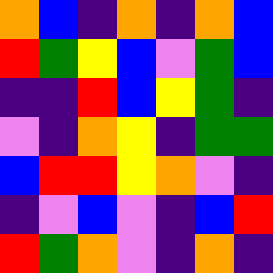[["orange", "blue", "indigo", "orange", "indigo", "orange", "blue"], ["red", "green", "yellow", "blue", "violet", "green", "blue"], ["indigo", "indigo", "red", "blue", "yellow", "green", "indigo"], ["violet", "indigo", "orange", "yellow", "indigo", "green", "green"], ["blue", "red", "red", "yellow", "orange", "violet", "indigo"], ["indigo", "violet", "blue", "violet", "indigo", "blue", "red"], ["red", "green", "orange", "violet", "indigo", "orange", "indigo"]]